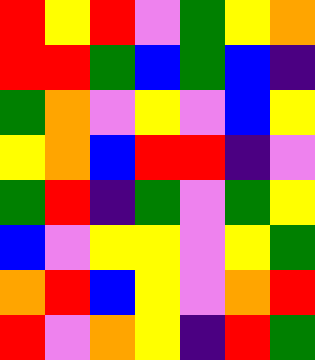[["red", "yellow", "red", "violet", "green", "yellow", "orange"], ["red", "red", "green", "blue", "green", "blue", "indigo"], ["green", "orange", "violet", "yellow", "violet", "blue", "yellow"], ["yellow", "orange", "blue", "red", "red", "indigo", "violet"], ["green", "red", "indigo", "green", "violet", "green", "yellow"], ["blue", "violet", "yellow", "yellow", "violet", "yellow", "green"], ["orange", "red", "blue", "yellow", "violet", "orange", "red"], ["red", "violet", "orange", "yellow", "indigo", "red", "green"]]